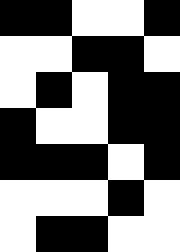[["black", "black", "white", "white", "black"], ["white", "white", "black", "black", "white"], ["white", "black", "white", "black", "black"], ["black", "white", "white", "black", "black"], ["black", "black", "black", "white", "black"], ["white", "white", "white", "black", "white"], ["white", "black", "black", "white", "white"]]